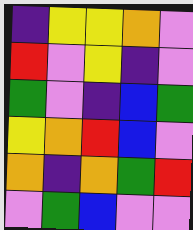[["indigo", "yellow", "yellow", "orange", "violet"], ["red", "violet", "yellow", "indigo", "violet"], ["green", "violet", "indigo", "blue", "green"], ["yellow", "orange", "red", "blue", "violet"], ["orange", "indigo", "orange", "green", "red"], ["violet", "green", "blue", "violet", "violet"]]